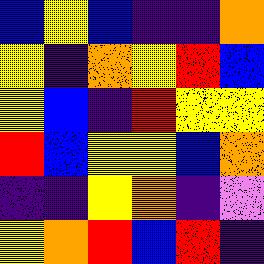[["blue", "yellow", "blue", "indigo", "indigo", "orange"], ["yellow", "indigo", "orange", "yellow", "red", "blue"], ["yellow", "blue", "indigo", "red", "yellow", "yellow"], ["red", "blue", "yellow", "yellow", "blue", "orange"], ["indigo", "indigo", "yellow", "orange", "indigo", "violet"], ["yellow", "orange", "red", "blue", "red", "indigo"]]